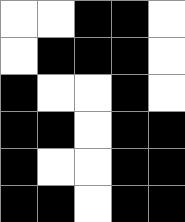[["white", "white", "black", "black", "white"], ["white", "black", "black", "black", "white"], ["black", "white", "white", "black", "white"], ["black", "black", "white", "black", "black"], ["black", "white", "white", "black", "black"], ["black", "black", "white", "black", "black"]]